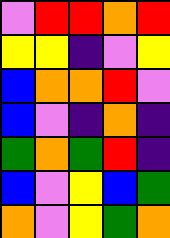[["violet", "red", "red", "orange", "red"], ["yellow", "yellow", "indigo", "violet", "yellow"], ["blue", "orange", "orange", "red", "violet"], ["blue", "violet", "indigo", "orange", "indigo"], ["green", "orange", "green", "red", "indigo"], ["blue", "violet", "yellow", "blue", "green"], ["orange", "violet", "yellow", "green", "orange"]]